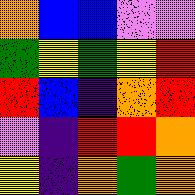[["orange", "blue", "blue", "violet", "violet"], ["green", "yellow", "green", "yellow", "red"], ["red", "blue", "indigo", "orange", "red"], ["violet", "indigo", "red", "red", "orange"], ["yellow", "indigo", "orange", "green", "orange"]]